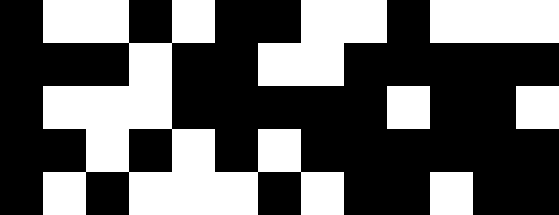[["black", "white", "white", "black", "white", "black", "black", "white", "white", "black", "white", "white", "white"], ["black", "black", "black", "white", "black", "black", "white", "white", "black", "black", "black", "black", "black"], ["black", "white", "white", "white", "black", "black", "black", "black", "black", "white", "black", "black", "white"], ["black", "black", "white", "black", "white", "black", "white", "black", "black", "black", "black", "black", "black"], ["black", "white", "black", "white", "white", "white", "black", "white", "black", "black", "white", "black", "black"]]